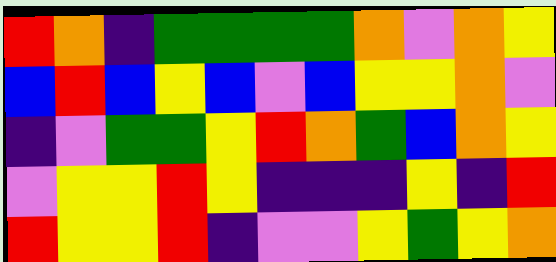[["red", "orange", "indigo", "green", "green", "green", "green", "orange", "violet", "orange", "yellow"], ["blue", "red", "blue", "yellow", "blue", "violet", "blue", "yellow", "yellow", "orange", "violet"], ["indigo", "violet", "green", "green", "yellow", "red", "orange", "green", "blue", "orange", "yellow"], ["violet", "yellow", "yellow", "red", "yellow", "indigo", "indigo", "indigo", "yellow", "indigo", "red"], ["red", "yellow", "yellow", "red", "indigo", "violet", "violet", "yellow", "green", "yellow", "orange"]]